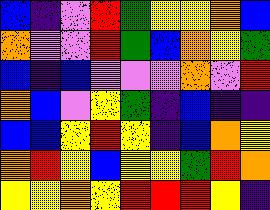[["blue", "indigo", "violet", "red", "green", "yellow", "yellow", "orange", "blue"], ["orange", "violet", "violet", "red", "green", "blue", "orange", "yellow", "green"], ["blue", "indigo", "blue", "violet", "violet", "violet", "orange", "violet", "red"], ["orange", "blue", "violet", "yellow", "green", "indigo", "blue", "indigo", "indigo"], ["blue", "blue", "yellow", "red", "yellow", "indigo", "blue", "orange", "yellow"], ["orange", "red", "yellow", "blue", "yellow", "yellow", "green", "red", "orange"], ["yellow", "yellow", "orange", "yellow", "red", "red", "red", "yellow", "indigo"]]